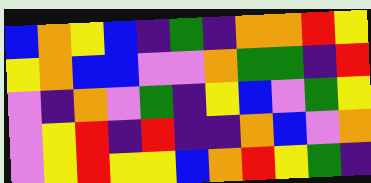[["blue", "orange", "yellow", "blue", "indigo", "green", "indigo", "orange", "orange", "red", "yellow"], ["yellow", "orange", "blue", "blue", "violet", "violet", "orange", "green", "green", "indigo", "red"], ["violet", "indigo", "orange", "violet", "green", "indigo", "yellow", "blue", "violet", "green", "yellow"], ["violet", "yellow", "red", "indigo", "red", "indigo", "indigo", "orange", "blue", "violet", "orange"], ["violet", "yellow", "red", "yellow", "yellow", "blue", "orange", "red", "yellow", "green", "indigo"]]